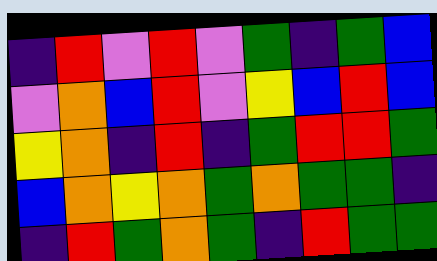[["indigo", "red", "violet", "red", "violet", "green", "indigo", "green", "blue"], ["violet", "orange", "blue", "red", "violet", "yellow", "blue", "red", "blue"], ["yellow", "orange", "indigo", "red", "indigo", "green", "red", "red", "green"], ["blue", "orange", "yellow", "orange", "green", "orange", "green", "green", "indigo"], ["indigo", "red", "green", "orange", "green", "indigo", "red", "green", "green"]]